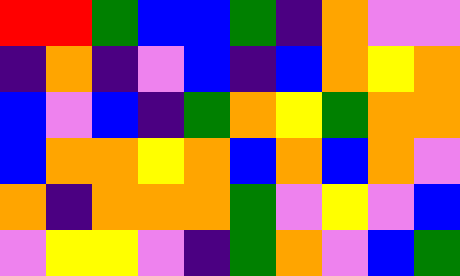[["red", "red", "green", "blue", "blue", "green", "indigo", "orange", "violet", "violet"], ["indigo", "orange", "indigo", "violet", "blue", "indigo", "blue", "orange", "yellow", "orange"], ["blue", "violet", "blue", "indigo", "green", "orange", "yellow", "green", "orange", "orange"], ["blue", "orange", "orange", "yellow", "orange", "blue", "orange", "blue", "orange", "violet"], ["orange", "indigo", "orange", "orange", "orange", "green", "violet", "yellow", "violet", "blue"], ["violet", "yellow", "yellow", "violet", "indigo", "green", "orange", "violet", "blue", "green"]]